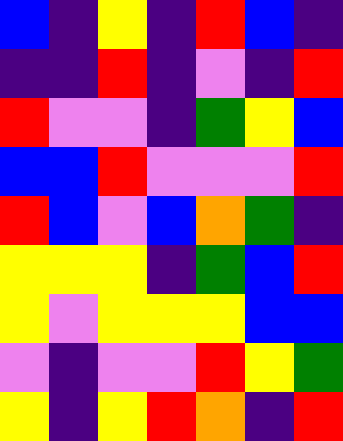[["blue", "indigo", "yellow", "indigo", "red", "blue", "indigo"], ["indigo", "indigo", "red", "indigo", "violet", "indigo", "red"], ["red", "violet", "violet", "indigo", "green", "yellow", "blue"], ["blue", "blue", "red", "violet", "violet", "violet", "red"], ["red", "blue", "violet", "blue", "orange", "green", "indigo"], ["yellow", "yellow", "yellow", "indigo", "green", "blue", "red"], ["yellow", "violet", "yellow", "yellow", "yellow", "blue", "blue"], ["violet", "indigo", "violet", "violet", "red", "yellow", "green"], ["yellow", "indigo", "yellow", "red", "orange", "indigo", "red"]]